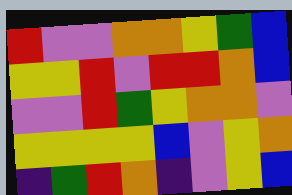[["red", "violet", "violet", "orange", "orange", "yellow", "green", "blue"], ["yellow", "yellow", "red", "violet", "red", "red", "orange", "blue"], ["violet", "violet", "red", "green", "yellow", "orange", "orange", "violet"], ["yellow", "yellow", "yellow", "yellow", "blue", "violet", "yellow", "orange"], ["indigo", "green", "red", "orange", "indigo", "violet", "yellow", "blue"]]